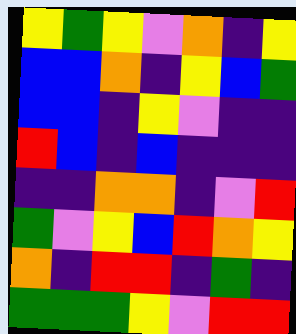[["yellow", "green", "yellow", "violet", "orange", "indigo", "yellow"], ["blue", "blue", "orange", "indigo", "yellow", "blue", "green"], ["blue", "blue", "indigo", "yellow", "violet", "indigo", "indigo"], ["red", "blue", "indigo", "blue", "indigo", "indigo", "indigo"], ["indigo", "indigo", "orange", "orange", "indigo", "violet", "red"], ["green", "violet", "yellow", "blue", "red", "orange", "yellow"], ["orange", "indigo", "red", "red", "indigo", "green", "indigo"], ["green", "green", "green", "yellow", "violet", "red", "red"]]